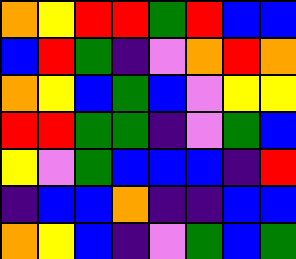[["orange", "yellow", "red", "red", "green", "red", "blue", "blue"], ["blue", "red", "green", "indigo", "violet", "orange", "red", "orange"], ["orange", "yellow", "blue", "green", "blue", "violet", "yellow", "yellow"], ["red", "red", "green", "green", "indigo", "violet", "green", "blue"], ["yellow", "violet", "green", "blue", "blue", "blue", "indigo", "red"], ["indigo", "blue", "blue", "orange", "indigo", "indigo", "blue", "blue"], ["orange", "yellow", "blue", "indigo", "violet", "green", "blue", "green"]]